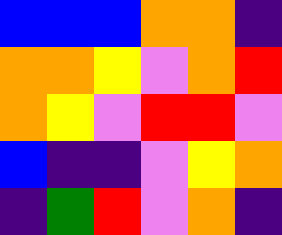[["blue", "blue", "blue", "orange", "orange", "indigo"], ["orange", "orange", "yellow", "violet", "orange", "red"], ["orange", "yellow", "violet", "red", "red", "violet"], ["blue", "indigo", "indigo", "violet", "yellow", "orange"], ["indigo", "green", "red", "violet", "orange", "indigo"]]